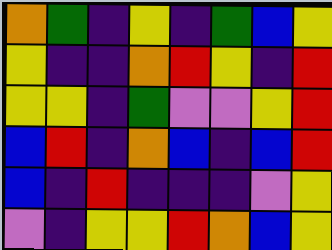[["orange", "green", "indigo", "yellow", "indigo", "green", "blue", "yellow"], ["yellow", "indigo", "indigo", "orange", "red", "yellow", "indigo", "red"], ["yellow", "yellow", "indigo", "green", "violet", "violet", "yellow", "red"], ["blue", "red", "indigo", "orange", "blue", "indigo", "blue", "red"], ["blue", "indigo", "red", "indigo", "indigo", "indigo", "violet", "yellow"], ["violet", "indigo", "yellow", "yellow", "red", "orange", "blue", "yellow"]]